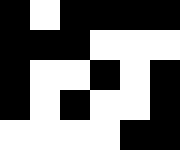[["black", "white", "black", "black", "black", "black"], ["black", "black", "black", "white", "white", "white"], ["black", "white", "white", "black", "white", "black"], ["black", "white", "black", "white", "white", "black"], ["white", "white", "white", "white", "black", "black"]]